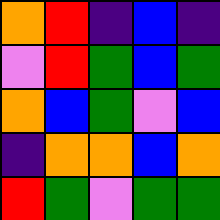[["orange", "red", "indigo", "blue", "indigo"], ["violet", "red", "green", "blue", "green"], ["orange", "blue", "green", "violet", "blue"], ["indigo", "orange", "orange", "blue", "orange"], ["red", "green", "violet", "green", "green"]]